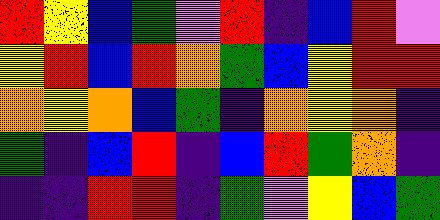[["red", "yellow", "blue", "green", "violet", "red", "indigo", "blue", "red", "violet"], ["yellow", "red", "blue", "red", "orange", "green", "blue", "yellow", "red", "red"], ["orange", "yellow", "orange", "blue", "green", "indigo", "orange", "yellow", "orange", "indigo"], ["green", "indigo", "blue", "red", "indigo", "blue", "red", "green", "orange", "indigo"], ["indigo", "indigo", "red", "red", "indigo", "green", "violet", "yellow", "blue", "green"]]